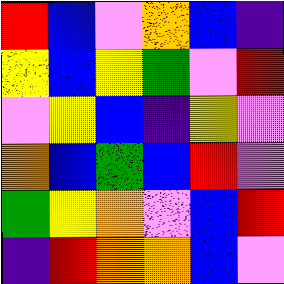[["red", "blue", "violet", "orange", "blue", "indigo"], ["yellow", "blue", "yellow", "green", "violet", "red"], ["violet", "yellow", "blue", "indigo", "yellow", "violet"], ["orange", "blue", "green", "blue", "red", "violet"], ["green", "yellow", "orange", "violet", "blue", "red"], ["indigo", "red", "orange", "orange", "blue", "violet"]]